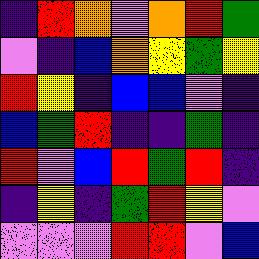[["indigo", "red", "orange", "violet", "orange", "red", "green"], ["violet", "indigo", "blue", "orange", "yellow", "green", "yellow"], ["red", "yellow", "indigo", "blue", "blue", "violet", "indigo"], ["blue", "green", "red", "indigo", "indigo", "green", "indigo"], ["red", "violet", "blue", "red", "green", "red", "indigo"], ["indigo", "yellow", "indigo", "green", "red", "yellow", "violet"], ["violet", "violet", "violet", "red", "red", "violet", "blue"]]